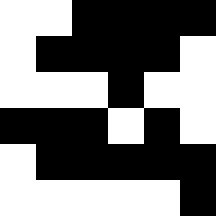[["white", "white", "black", "black", "black", "black"], ["white", "black", "black", "black", "black", "white"], ["white", "white", "white", "black", "white", "white"], ["black", "black", "black", "white", "black", "white"], ["white", "black", "black", "black", "black", "black"], ["white", "white", "white", "white", "white", "black"]]